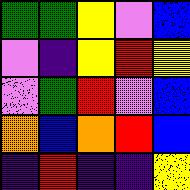[["green", "green", "yellow", "violet", "blue"], ["violet", "indigo", "yellow", "red", "yellow"], ["violet", "green", "red", "violet", "blue"], ["orange", "blue", "orange", "red", "blue"], ["indigo", "red", "indigo", "indigo", "yellow"]]